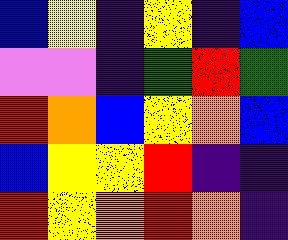[["blue", "yellow", "indigo", "yellow", "indigo", "blue"], ["violet", "violet", "indigo", "green", "red", "green"], ["red", "orange", "blue", "yellow", "orange", "blue"], ["blue", "yellow", "yellow", "red", "indigo", "indigo"], ["red", "yellow", "orange", "red", "orange", "indigo"]]